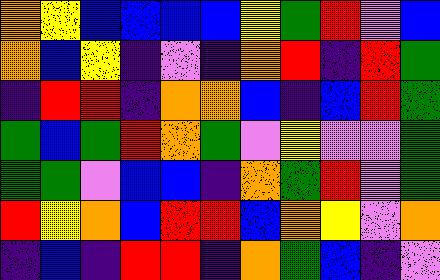[["orange", "yellow", "blue", "blue", "blue", "blue", "yellow", "green", "red", "violet", "blue"], ["orange", "blue", "yellow", "indigo", "violet", "indigo", "orange", "red", "indigo", "red", "green"], ["indigo", "red", "red", "indigo", "orange", "orange", "blue", "indigo", "blue", "red", "green"], ["green", "blue", "green", "red", "orange", "green", "violet", "yellow", "violet", "violet", "green"], ["green", "green", "violet", "blue", "blue", "indigo", "orange", "green", "red", "violet", "green"], ["red", "yellow", "orange", "blue", "red", "red", "blue", "orange", "yellow", "violet", "orange"], ["indigo", "blue", "indigo", "red", "red", "indigo", "orange", "green", "blue", "indigo", "violet"]]